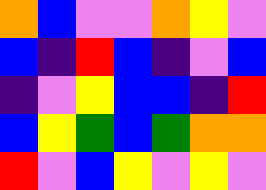[["orange", "blue", "violet", "violet", "orange", "yellow", "violet"], ["blue", "indigo", "red", "blue", "indigo", "violet", "blue"], ["indigo", "violet", "yellow", "blue", "blue", "indigo", "red"], ["blue", "yellow", "green", "blue", "green", "orange", "orange"], ["red", "violet", "blue", "yellow", "violet", "yellow", "violet"]]